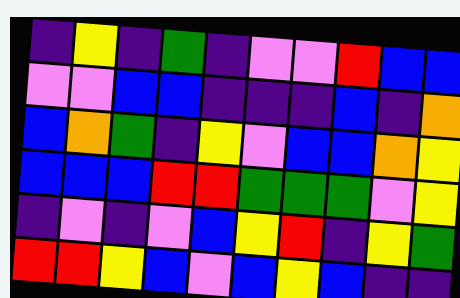[["indigo", "yellow", "indigo", "green", "indigo", "violet", "violet", "red", "blue", "blue"], ["violet", "violet", "blue", "blue", "indigo", "indigo", "indigo", "blue", "indigo", "orange"], ["blue", "orange", "green", "indigo", "yellow", "violet", "blue", "blue", "orange", "yellow"], ["blue", "blue", "blue", "red", "red", "green", "green", "green", "violet", "yellow"], ["indigo", "violet", "indigo", "violet", "blue", "yellow", "red", "indigo", "yellow", "green"], ["red", "red", "yellow", "blue", "violet", "blue", "yellow", "blue", "indigo", "indigo"]]